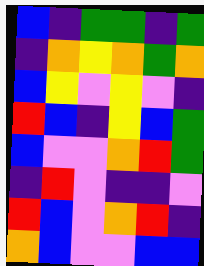[["blue", "indigo", "green", "green", "indigo", "green"], ["indigo", "orange", "yellow", "orange", "green", "orange"], ["blue", "yellow", "violet", "yellow", "violet", "indigo"], ["red", "blue", "indigo", "yellow", "blue", "green"], ["blue", "violet", "violet", "orange", "red", "green"], ["indigo", "red", "violet", "indigo", "indigo", "violet"], ["red", "blue", "violet", "orange", "red", "indigo"], ["orange", "blue", "violet", "violet", "blue", "blue"]]